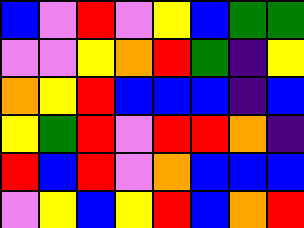[["blue", "violet", "red", "violet", "yellow", "blue", "green", "green"], ["violet", "violet", "yellow", "orange", "red", "green", "indigo", "yellow"], ["orange", "yellow", "red", "blue", "blue", "blue", "indigo", "blue"], ["yellow", "green", "red", "violet", "red", "red", "orange", "indigo"], ["red", "blue", "red", "violet", "orange", "blue", "blue", "blue"], ["violet", "yellow", "blue", "yellow", "red", "blue", "orange", "red"]]